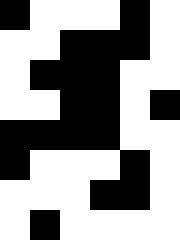[["black", "white", "white", "white", "black", "white"], ["white", "white", "black", "black", "black", "white"], ["white", "black", "black", "black", "white", "white"], ["white", "white", "black", "black", "white", "black"], ["black", "black", "black", "black", "white", "white"], ["black", "white", "white", "white", "black", "white"], ["white", "white", "white", "black", "black", "white"], ["white", "black", "white", "white", "white", "white"]]